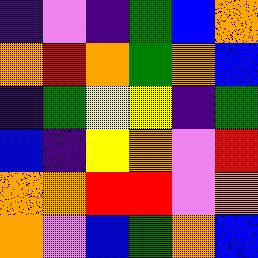[["indigo", "violet", "indigo", "green", "blue", "orange"], ["orange", "red", "orange", "green", "orange", "blue"], ["indigo", "green", "yellow", "yellow", "indigo", "green"], ["blue", "indigo", "yellow", "orange", "violet", "red"], ["orange", "orange", "red", "red", "violet", "orange"], ["orange", "violet", "blue", "green", "orange", "blue"]]